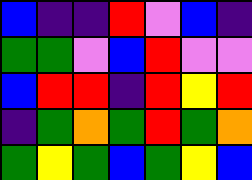[["blue", "indigo", "indigo", "red", "violet", "blue", "indigo"], ["green", "green", "violet", "blue", "red", "violet", "violet"], ["blue", "red", "red", "indigo", "red", "yellow", "red"], ["indigo", "green", "orange", "green", "red", "green", "orange"], ["green", "yellow", "green", "blue", "green", "yellow", "blue"]]